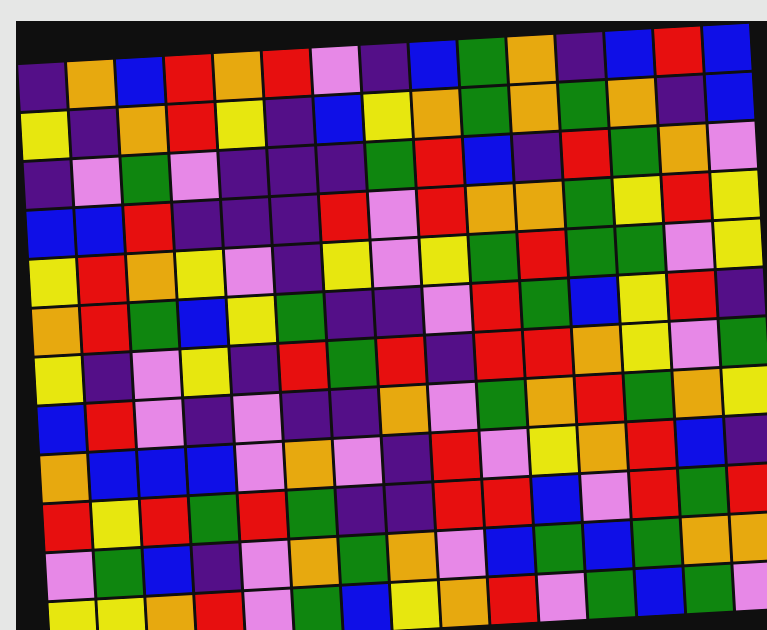[["indigo", "orange", "blue", "red", "orange", "red", "violet", "indigo", "blue", "green", "orange", "indigo", "blue", "red", "blue"], ["yellow", "indigo", "orange", "red", "yellow", "indigo", "blue", "yellow", "orange", "green", "orange", "green", "orange", "indigo", "blue"], ["indigo", "violet", "green", "violet", "indigo", "indigo", "indigo", "green", "red", "blue", "indigo", "red", "green", "orange", "violet"], ["blue", "blue", "red", "indigo", "indigo", "indigo", "red", "violet", "red", "orange", "orange", "green", "yellow", "red", "yellow"], ["yellow", "red", "orange", "yellow", "violet", "indigo", "yellow", "violet", "yellow", "green", "red", "green", "green", "violet", "yellow"], ["orange", "red", "green", "blue", "yellow", "green", "indigo", "indigo", "violet", "red", "green", "blue", "yellow", "red", "indigo"], ["yellow", "indigo", "violet", "yellow", "indigo", "red", "green", "red", "indigo", "red", "red", "orange", "yellow", "violet", "green"], ["blue", "red", "violet", "indigo", "violet", "indigo", "indigo", "orange", "violet", "green", "orange", "red", "green", "orange", "yellow"], ["orange", "blue", "blue", "blue", "violet", "orange", "violet", "indigo", "red", "violet", "yellow", "orange", "red", "blue", "indigo"], ["red", "yellow", "red", "green", "red", "green", "indigo", "indigo", "red", "red", "blue", "violet", "red", "green", "red"], ["violet", "green", "blue", "indigo", "violet", "orange", "green", "orange", "violet", "blue", "green", "blue", "green", "orange", "orange"], ["yellow", "yellow", "orange", "red", "violet", "green", "blue", "yellow", "orange", "red", "violet", "green", "blue", "green", "violet"]]